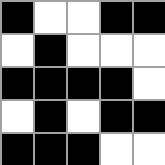[["black", "white", "white", "black", "black"], ["white", "black", "white", "white", "white"], ["black", "black", "black", "black", "white"], ["white", "black", "white", "black", "black"], ["black", "black", "black", "white", "white"]]